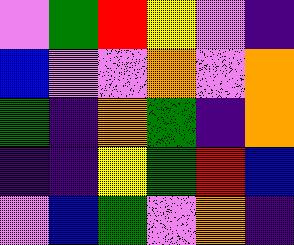[["violet", "green", "red", "yellow", "violet", "indigo"], ["blue", "violet", "violet", "orange", "violet", "orange"], ["green", "indigo", "orange", "green", "indigo", "orange"], ["indigo", "indigo", "yellow", "green", "red", "blue"], ["violet", "blue", "green", "violet", "orange", "indigo"]]